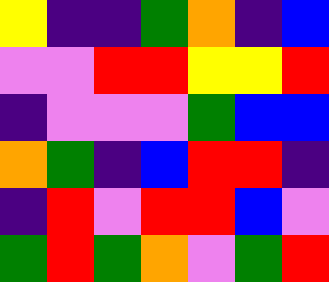[["yellow", "indigo", "indigo", "green", "orange", "indigo", "blue"], ["violet", "violet", "red", "red", "yellow", "yellow", "red"], ["indigo", "violet", "violet", "violet", "green", "blue", "blue"], ["orange", "green", "indigo", "blue", "red", "red", "indigo"], ["indigo", "red", "violet", "red", "red", "blue", "violet"], ["green", "red", "green", "orange", "violet", "green", "red"]]